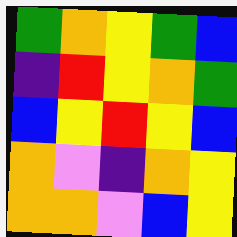[["green", "orange", "yellow", "green", "blue"], ["indigo", "red", "yellow", "orange", "green"], ["blue", "yellow", "red", "yellow", "blue"], ["orange", "violet", "indigo", "orange", "yellow"], ["orange", "orange", "violet", "blue", "yellow"]]